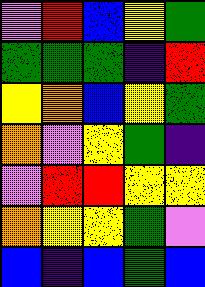[["violet", "red", "blue", "yellow", "green"], ["green", "green", "green", "indigo", "red"], ["yellow", "orange", "blue", "yellow", "green"], ["orange", "violet", "yellow", "green", "indigo"], ["violet", "red", "red", "yellow", "yellow"], ["orange", "yellow", "yellow", "green", "violet"], ["blue", "indigo", "blue", "green", "blue"]]